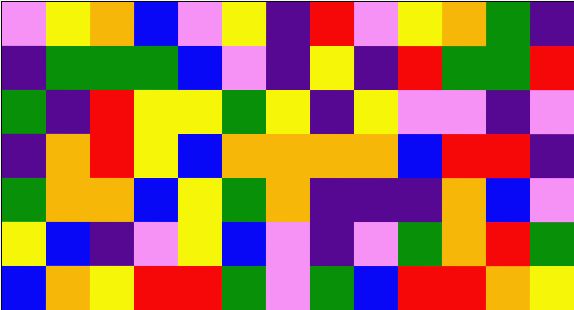[["violet", "yellow", "orange", "blue", "violet", "yellow", "indigo", "red", "violet", "yellow", "orange", "green", "indigo"], ["indigo", "green", "green", "green", "blue", "violet", "indigo", "yellow", "indigo", "red", "green", "green", "red"], ["green", "indigo", "red", "yellow", "yellow", "green", "yellow", "indigo", "yellow", "violet", "violet", "indigo", "violet"], ["indigo", "orange", "red", "yellow", "blue", "orange", "orange", "orange", "orange", "blue", "red", "red", "indigo"], ["green", "orange", "orange", "blue", "yellow", "green", "orange", "indigo", "indigo", "indigo", "orange", "blue", "violet"], ["yellow", "blue", "indigo", "violet", "yellow", "blue", "violet", "indigo", "violet", "green", "orange", "red", "green"], ["blue", "orange", "yellow", "red", "red", "green", "violet", "green", "blue", "red", "red", "orange", "yellow"]]